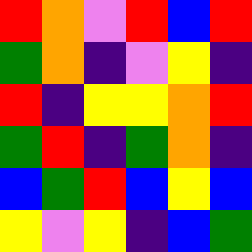[["red", "orange", "violet", "red", "blue", "red"], ["green", "orange", "indigo", "violet", "yellow", "indigo"], ["red", "indigo", "yellow", "yellow", "orange", "red"], ["green", "red", "indigo", "green", "orange", "indigo"], ["blue", "green", "red", "blue", "yellow", "blue"], ["yellow", "violet", "yellow", "indigo", "blue", "green"]]